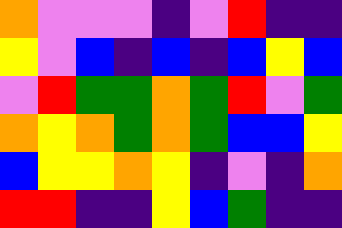[["orange", "violet", "violet", "violet", "indigo", "violet", "red", "indigo", "indigo"], ["yellow", "violet", "blue", "indigo", "blue", "indigo", "blue", "yellow", "blue"], ["violet", "red", "green", "green", "orange", "green", "red", "violet", "green"], ["orange", "yellow", "orange", "green", "orange", "green", "blue", "blue", "yellow"], ["blue", "yellow", "yellow", "orange", "yellow", "indigo", "violet", "indigo", "orange"], ["red", "red", "indigo", "indigo", "yellow", "blue", "green", "indigo", "indigo"]]